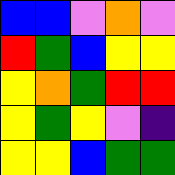[["blue", "blue", "violet", "orange", "violet"], ["red", "green", "blue", "yellow", "yellow"], ["yellow", "orange", "green", "red", "red"], ["yellow", "green", "yellow", "violet", "indigo"], ["yellow", "yellow", "blue", "green", "green"]]